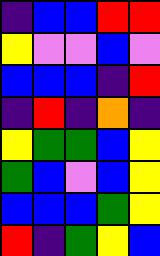[["indigo", "blue", "blue", "red", "red"], ["yellow", "violet", "violet", "blue", "violet"], ["blue", "blue", "blue", "indigo", "red"], ["indigo", "red", "indigo", "orange", "indigo"], ["yellow", "green", "green", "blue", "yellow"], ["green", "blue", "violet", "blue", "yellow"], ["blue", "blue", "blue", "green", "yellow"], ["red", "indigo", "green", "yellow", "blue"]]